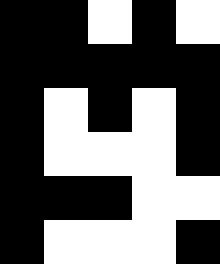[["black", "black", "white", "black", "white"], ["black", "black", "black", "black", "black"], ["black", "white", "black", "white", "black"], ["black", "white", "white", "white", "black"], ["black", "black", "black", "white", "white"], ["black", "white", "white", "white", "black"]]